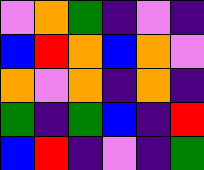[["violet", "orange", "green", "indigo", "violet", "indigo"], ["blue", "red", "orange", "blue", "orange", "violet"], ["orange", "violet", "orange", "indigo", "orange", "indigo"], ["green", "indigo", "green", "blue", "indigo", "red"], ["blue", "red", "indigo", "violet", "indigo", "green"]]